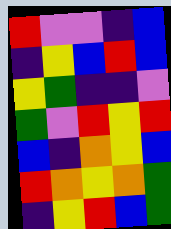[["red", "violet", "violet", "indigo", "blue"], ["indigo", "yellow", "blue", "red", "blue"], ["yellow", "green", "indigo", "indigo", "violet"], ["green", "violet", "red", "yellow", "red"], ["blue", "indigo", "orange", "yellow", "blue"], ["red", "orange", "yellow", "orange", "green"], ["indigo", "yellow", "red", "blue", "green"]]